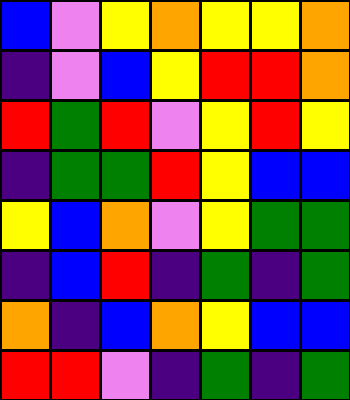[["blue", "violet", "yellow", "orange", "yellow", "yellow", "orange"], ["indigo", "violet", "blue", "yellow", "red", "red", "orange"], ["red", "green", "red", "violet", "yellow", "red", "yellow"], ["indigo", "green", "green", "red", "yellow", "blue", "blue"], ["yellow", "blue", "orange", "violet", "yellow", "green", "green"], ["indigo", "blue", "red", "indigo", "green", "indigo", "green"], ["orange", "indigo", "blue", "orange", "yellow", "blue", "blue"], ["red", "red", "violet", "indigo", "green", "indigo", "green"]]